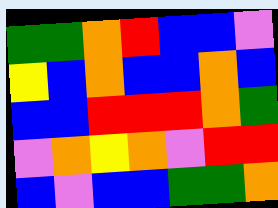[["green", "green", "orange", "red", "blue", "blue", "violet"], ["yellow", "blue", "orange", "blue", "blue", "orange", "blue"], ["blue", "blue", "red", "red", "red", "orange", "green"], ["violet", "orange", "yellow", "orange", "violet", "red", "red"], ["blue", "violet", "blue", "blue", "green", "green", "orange"]]